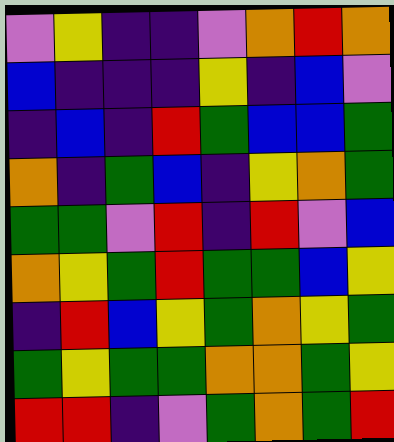[["violet", "yellow", "indigo", "indigo", "violet", "orange", "red", "orange"], ["blue", "indigo", "indigo", "indigo", "yellow", "indigo", "blue", "violet"], ["indigo", "blue", "indigo", "red", "green", "blue", "blue", "green"], ["orange", "indigo", "green", "blue", "indigo", "yellow", "orange", "green"], ["green", "green", "violet", "red", "indigo", "red", "violet", "blue"], ["orange", "yellow", "green", "red", "green", "green", "blue", "yellow"], ["indigo", "red", "blue", "yellow", "green", "orange", "yellow", "green"], ["green", "yellow", "green", "green", "orange", "orange", "green", "yellow"], ["red", "red", "indigo", "violet", "green", "orange", "green", "red"]]